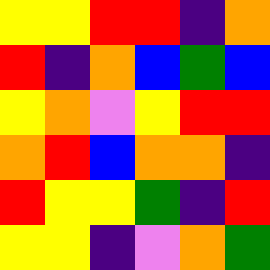[["yellow", "yellow", "red", "red", "indigo", "orange"], ["red", "indigo", "orange", "blue", "green", "blue"], ["yellow", "orange", "violet", "yellow", "red", "red"], ["orange", "red", "blue", "orange", "orange", "indigo"], ["red", "yellow", "yellow", "green", "indigo", "red"], ["yellow", "yellow", "indigo", "violet", "orange", "green"]]